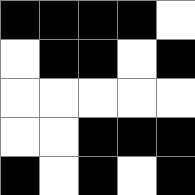[["black", "black", "black", "black", "white"], ["white", "black", "black", "white", "black"], ["white", "white", "white", "white", "white"], ["white", "white", "black", "black", "black"], ["black", "white", "black", "white", "black"]]